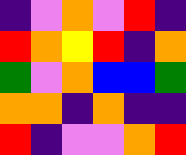[["indigo", "violet", "orange", "violet", "red", "indigo"], ["red", "orange", "yellow", "red", "indigo", "orange"], ["green", "violet", "orange", "blue", "blue", "green"], ["orange", "orange", "indigo", "orange", "indigo", "indigo"], ["red", "indigo", "violet", "violet", "orange", "red"]]